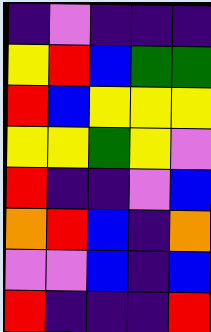[["indigo", "violet", "indigo", "indigo", "indigo"], ["yellow", "red", "blue", "green", "green"], ["red", "blue", "yellow", "yellow", "yellow"], ["yellow", "yellow", "green", "yellow", "violet"], ["red", "indigo", "indigo", "violet", "blue"], ["orange", "red", "blue", "indigo", "orange"], ["violet", "violet", "blue", "indigo", "blue"], ["red", "indigo", "indigo", "indigo", "red"]]